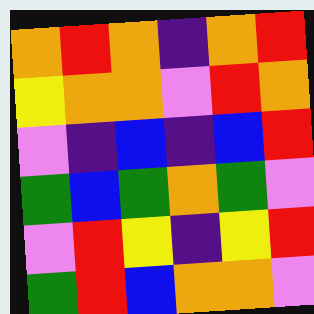[["orange", "red", "orange", "indigo", "orange", "red"], ["yellow", "orange", "orange", "violet", "red", "orange"], ["violet", "indigo", "blue", "indigo", "blue", "red"], ["green", "blue", "green", "orange", "green", "violet"], ["violet", "red", "yellow", "indigo", "yellow", "red"], ["green", "red", "blue", "orange", "orange", "violet"]]